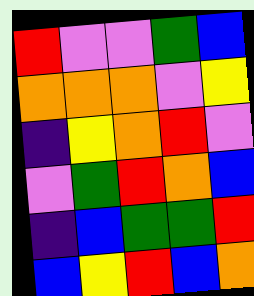[["red", "violet", "violet", "green", "blue"], ["orange", "orange", "orange", "violet", "yellow"], ["indigo", "yellow", "orange", "red", "violet"], ["violet", "green", "red", "orange", "blue"], ["indigo", "blue", "green", "green", "red"], ["blue", "yellow", "red", "blue", "orange"]]